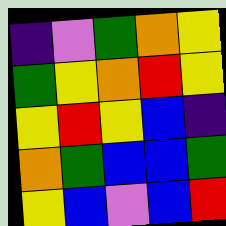[["indigo", "violet", "green", "orange", "yellow"], ["green", "yellow", "orange", "red", "yellow"], ["yellow", "red", "yellow", "blue", "indigo"], ["orange", "green", "blue", "blue", "green"], ["yellow", "blue", "violet", "blue", "red"]]